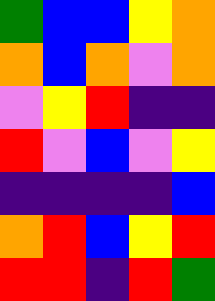[["green", "blue", "blue", "yellow", "orange"], ["orange", "blue", "orange", "violet", "orange"], ["violet", "yellow", "red", "indigo", "indigo"], ["red", "violet", "blue", "violet", "yellow"], ["indigo", "indigo", "indigo", "indigo", "blue"], ["orange", "red", "blue", "yellow", "red"], ["red", "red", "indigo", "red", "green"]]